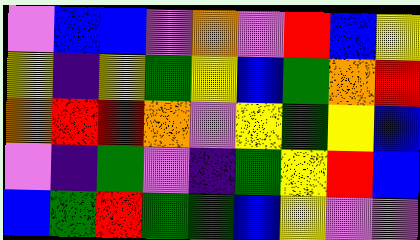[["violet", "blue", "blue", "violet", "orange", "violet", "red", "blue", "yellow"], ["yellow", "indigo", "yellow", "green", "yellow", "blue", "green", "orange", "red"], ["orange", "red", "red", "orange", "violet", "yellow", "green", "yellow", "blue"], ["violet", "indigo", "green", "violet", "indigo", "green", "yellow", "red", "blue"], ["blue", "green", "red", "green", "green", "blue", "yellow", "violet", "violet"]]